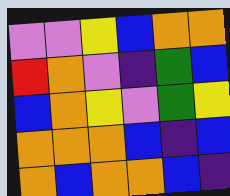[["violet", "violet", "yellow", "blue", "orange", "orange"], ["red", "orange", "violet", "indigo", "green", "blue"], ["blue", "orange", "yellow", "violet", "green", "yellow"], ["orange", "orange", "orange", "blue", "indigo", "blue"], ["orange", "blue", "orange", "orange", "blue", "indigo"]]